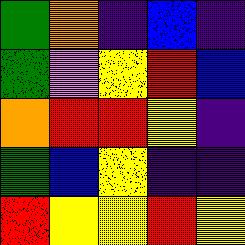[["green", "orange", "indigo", "blue", "indigo"], ["green", "violet", "yellow", "red", "blue"], ["orange", "red", "red", "yellow", "indigo"], ["green", "blue", "yellow", "indigo", "indigo"], ["red", "yellow", "yellow", "red", "yellow"]]